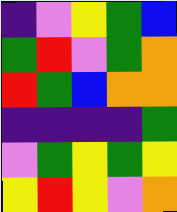[["indigo", "violet", "yellow", "green", "blue"], ["green", "red", "violet", "green", "orange"], ["red", "green", "blue", "orange", "orange"], ["indigo", "indigo", "indigo", "indigo", "green"], ["violet", "green", "yellow", "green", "yellow"], ["yellow", "red", "yellow", "violet", "orange"]]